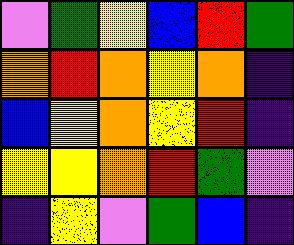[["violet", "green", "yellow", "blue", "red", "green"], ["orange", "red", "orange", "yellow", "orange", "indigo"], ["blue", "yellow", "orange", "yellow", "red", "indigo"], ["yellow", "yellow", "orange", "red", "green", "violet"], ["indigo", "yellow", "violet", "green", "blue", "indigo"]]